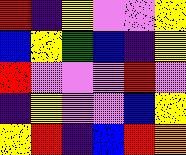[["red", "indigo", "yellow", "violet", "violet", "yellow"], ["blue", "yellow", "green", "blue", "indigo", "yellow"], ["red", "violet", "violet", "violet", "red", "violet"], ["indigo", "yellow", "violet", "violet", "blue", "yellow"], ["yellow", "red", "indigo", "blue", "red", "orange"]]